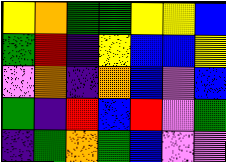[["yellow", "orange", "green", "green", "yellow", "yellow", "blue"], ["green", "red", "indigo", "yellow", "blue", "blue", "yellow"], ["violet", "orange", "indigo", "orange", "blue", "violet", "blue"], ["green", "indigo", "red", "blue", "red", "violet", "green"], ["indigo", "green", "orange", "green", "blue", "violet", "violet"]]